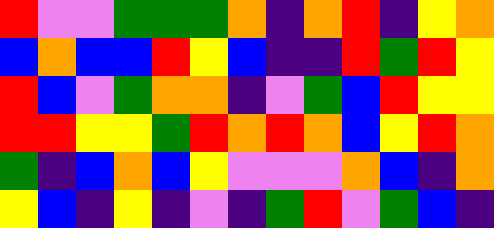[["red", "violet", "violet", "green", "green", "green", "orange", "indigo", "orange", "red", "indigo", "yellow", "orange"], ["blue", "orange", "blue", "blue", "red", "yellow", "blue", "indigo", "indigo", "red", "green", "red", "yellow"], ["red", "blue", "violet", "green", "orange", "orange", "indigo", "violet", "green", "blue", "red", "yellow", "yellow"], ["red", "red", "yellow", "yellow", "green", "red", "orange", "red", "orange", "blue", "yellow", "red", "orange"], ["green", "indigo", "blue", "orange", "blue", "yellow", "violet", "violet", "violet", "orange", "blue", "indigo", "orange"], ["yellow", "blue", "indigo", "yellow", "indigo", "violet", "indigo", "green", "red", "violet", "green", "blue", "indigo"]]